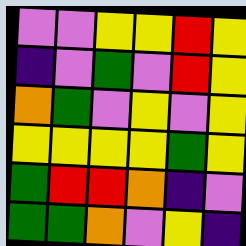[["violet", "violet", "yellow", "yellow", "red", "yellow"], ["indigo", "violet", "green", "violet", "red", "yellow"], ["orange", "green", "violet", "yellow", "violet", "yellow"], ["yellow", "yellow", "yellow", "yellow", "green", "yellow"], ["green", "red", "red", "orange", "indigo", "violet"], ["green", "green", "orange", "violet", "yellow", "indigo"]]